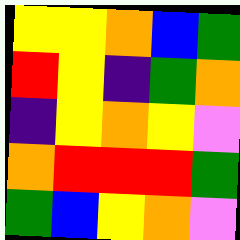[["yellow", "yellow", "orange", "blue", "green"], ["red", "yellow", "indigo", "green", "orange"], ["indigo", "yellow", "orange", "yellow", "violet"], ["orange", "red", "red", "red", "green"], ["green", "blue", "yellow", "orange", "violet"]]